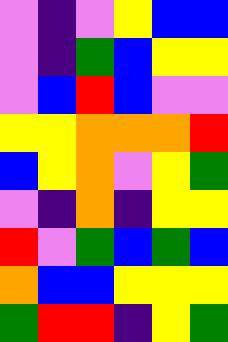[["violet", "indigo", "violet", "yellow", "blue", "blue"], ["violet", "indigo", "green", "blue", "yellow", "yellow"], ["violet", "blue", "red", "blue", "violet", "violet"], ["yellow", "yellow", "orange", "orange", "orange", "red"], ["blue", "yellow", "orange", "violet", "yellow", "green"], ["violet", "indigo", "orange", "indigo", "yellow", "yellow"], ["red", "violet", "green", "blue", "green", "blue"], ["orange", "blue", "blue", "yellow", "yellow", "yellow"], ["green", "red", "red", "indigo", "yellow", "green"]]